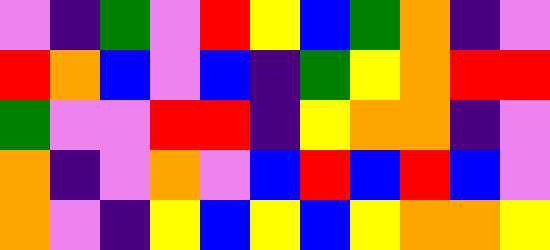[["violet", "indigo", "green", "violet", "red", "yellow", "blue", "green", "orange", "indigo", "violet"], ["red", "orange", "blue", "violet", "blue", "indigo", "green", "yellow", "orange", "red", "red"], ["green", "violet", "violet", "red", "red", "indigo", "yellow", "orange", "orange", "indigo", "violet"], ["orange", "indigo", "violet", "orange", "violet", "blue", "red", "blue", "red", "blue", "violet"], ["orange", "violet", "indigo", "yellow", "blue", "yellow", "blue", "yellow", "orange", "orange", "yellow"]]